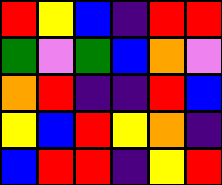[["red", "yellow", "blue", "indigo", "red", "red"], ["green", "violet", "green", "blue", "orange", "violet"], ["orange", "red", "indigo", "indigo", "red", "blue"], ["yellow", "blue", "red", "yellow", "orange", "indigo"], ["blue", "red", "red", "indigo", "yellow", "red"]]